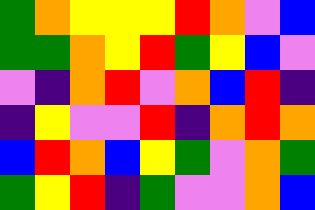[["green", "orange", "yellow", "yellow", "yellow", "red", "orange", "violet", "blue"], ["green", "green", "orange", "yellow", "red", "green", "yellow", "blue", "violet"], ["violet", "indigo", "orange", "red", "violet", "orange", "blue", "red", "indigo"], ["indigo", "yellow", "violet", "violet", "red", "indigo", "orange", "red", "orange"], ["blue", "red", "orange", "blue", "yellow", "green", "violet", "orange", "green"], ["green", "yellow", "red", "indigo", "green", "violet", "violet", "orange", "blue"]]